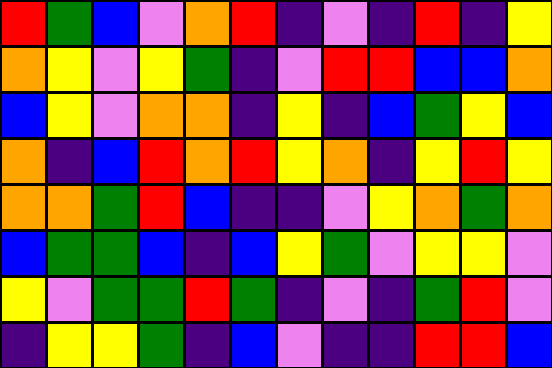[["red", "green", "blue", "violet", "orange", "red", "indigo", "violet", "indigo", "red", "indigo", "yellow"], ["orange", "yellow", "violet", "yellow", "green", "indigo", "violet", "red", "red", "blue", "blue", "orange"], ["blue", "yellow", "violet", "orange", "orange", "indigo", "yellow", "indigo", "blue", "green", "yellow", "blue"], ["orange", "indigo", "blue", "red", "orange", "red", "yellow", "orange", "indigo", "yellow", "red", "yellow"], ["orange", "orange", "green", "red", "blue", "indigo", "indigo", "violet", "yellow", "orange", "green", "orange"], ["blue", "green", "green", "blue", "indigo", "blue", "yellow", "green", "violet", "yellow", "yellow", "violet"], ["yellow", "violet", "green", "green", "red", "green", "indigo", "violet", "indigo", "green", "red", "violet"], ["indigo", "yellow", "yellow", "green", "indigo", "blue", "violet", "indigo", "indigo", "red", "red", "blue"]]